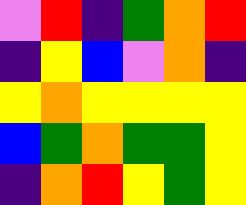[["violet", "red", "indigo", "green", "orange", "red"], ["indigo", "yellow", "blue", "violet", "orange", "indigo"], ["yellow", "orange", "yellow", "yellow", "yellow", "yellow"], ["blue", "green", "orange", "green", "green", "yellow"], ["indigo", "orange", "red", "yellow", "green", "yellow"]]